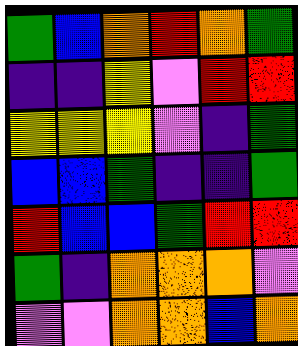[["green", "blue", "orange", "red", "orange", "green"], ["indigo", "indigo", "yellow", "violet", "red", "red"], ["yellow", "yellow", "yellow", "violet", "indigo", "green"], ["blue", "blue", "green", "indigo", "indigo", "green"], ["red", "blue", "blue", "green", "red", "red"], ["green", "indigo", "orange", "orange", "orange", "violet"], ["violet", "violet", "orange", "orange", "blue", "orange"]]